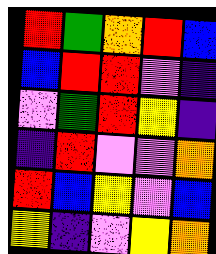[["red", "green", "orange", "red", "blue"], ["blue", "red", "red", "violet", "indigo"], ["violet", "green", "red", "yellow", "indigo"], ["indigo", "red", "violet", "violet", "orange"], ["red", "blue", "yellow", "violet", "blue"], ["yellow", "indigo", "violet", "yellow", "orange"]]